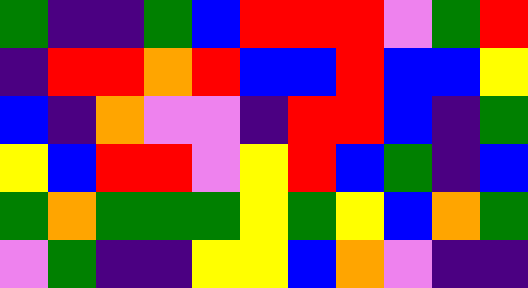[["green", "indigo", "indigo", "green", "blue", "red", "red", "red", "violet", "green", "red"], ["indigo", "red", "red", "orange", "red", "blue", "blue", "red", "blue", "blue", "yellow"], ["blue", "indigo", "orange", "violet", "violet", "indigo", "red", "red", "blue", "indigo", "green"], ["yellow", "blue", "red", "red", "violet", "yellow", "red", "blue", "green", "indigo", "blue"], ["green", "orange", "green", "green", "green", "yellow", "green", "yellow", "blue", "orange", "green"], ["violet", "green", "indigo", "indigo", "yellow", "yellow", "blue", "orange", "violet", "indigo", "indigo"]]